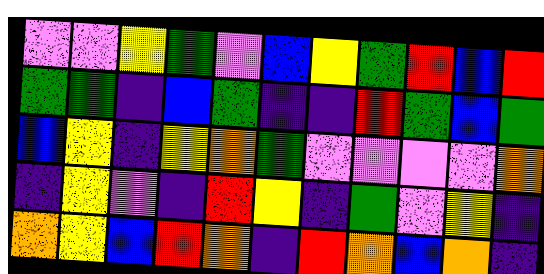[["violet", "violet", "yellow", "green", "violet", "blue", "yellow", "green", "red", "blue", "red"], ["green", "green", "indigo", "blue", "green", "indigo", "indigo", "red", "green", "blue", "green"], ["blue", "yellow", "indigo", "yellow", "orange", "green", "violet", "violet", "violet", "violet", "orange"], ["indigo", "yellow", "violet", "indigo", "red", "yellow", "indigo", "green", "violet", "yellow", "indigo"], ["orange", "yellow", "blue", "red", "orange", "indigo", "red", "orange", "blue", "orange", "indigo"]]